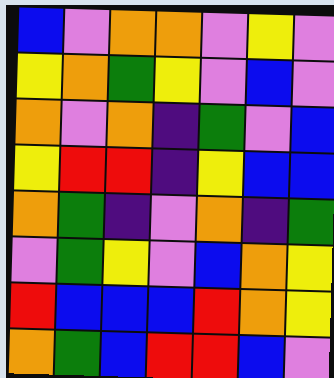[["blue", "violet", "orange", "orange", "violet", "yellow", "violet"], ["yellow", "orange", "green", "yellow", "violet", "blue", "violet"], ["orange", "violet", "orange", "indigo", "green", "violet", "blue"], ["yellow", "red", "red", "indigo", "yellow", "blue", "blue"], ["orange", "green", "indigo", "violet", "orange", "indigo", "green"], ["violet", "green", "yellow", "violet", "blue", "orange", "yellow"], ["red", "blue", "blue", "blue", "red", "orange", "yellow"], ["orange", "green", "blue", "red", "red", "blue", "violet"]]